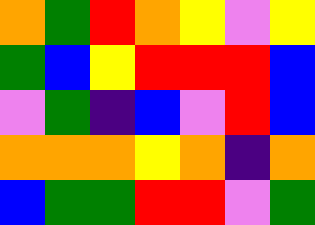[["orange", "green", "red", "orange", "yellow", "violet", "yellow"], ["green", "blue", "yellow", "red", "red", "red", "blue"], ["violet", "green", "indigo", "blue", "violet", "red", "blue"], ["orange", "orange", "orange", "yellow", "orange", "indigo", "orange"], ["blue", "green", "green", "red", "red", "violet", "green"]]